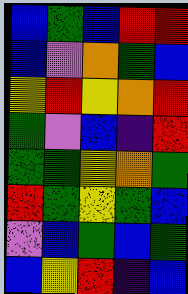[["blue", "green", "blue", "red", "red"], ["blue", "violet", "orange", "green", "blue"], ["yellow", "red", "yellow", "orange", "red"], ["green", "violet", "blue", "indigo", "red"], ["green", "green", "yellow", "orange", "green"], ["red", "green", "yellow", "green", "blue"], ["violet", "blue", "green", "blue", "green"], ["blue", "yellow", "red", "indigo", "blue"]]